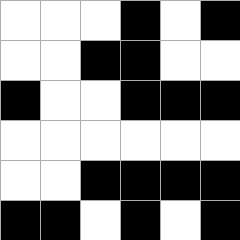[["white", "white", "white", "black", "white", "black"], ["white", "white", "black", "black", "white", "white"], ["black", "white", "white", "black", "black", "black"], ["white", "white", "white", "white", "white", "white"], ["white", "white", "black", "black", "black", "black"], ["black", "black", "white", "black", "white", "black"]]